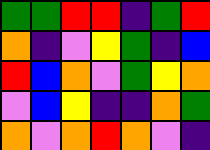[["green", "green", "red", "red", "indigo", "green", "red"], ["orange", "indigo", "violet", "yellow", "green", "indigo", "blue"], ["red", "blue", "orange", "violet", "green", "yellow", "orange"], ["violet", "blue", "yellow", "indigo", "indigo", "orange", "green"], ["orange", "violet", "orange", "red", "orange", "violet", "indigo"]]